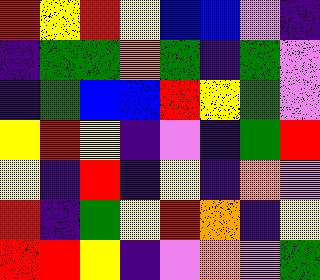[["red", "yellow", "red", "yellow", "blue", "blue", "violet", "indigo"], ["indigo", "green", "green", "orange", "green", "indigo", "green", "violet"], ["indigo", "green", "blue", "blue", "red", "yellow", "green", "violet"], ["yellow", "red", "yellow", "indigo", "violet", "indigo", "green", "red"], ["yellow", "indigo", "red", "indigo", "yellow", "indigo", "orange", "violet"], ["red", "indigo", "green", "yellow", "red", "orange", "indigo", "yellow"], ["red", "red", "yellow", "indigo", "violet", "orange", "violet", "green"]]